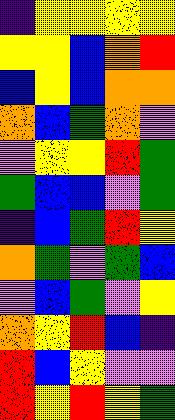[["indigo", "yellow", "yellow", "yellow", "yellow"], ["yellow", "yellow", "blue", "orange", "red"], ["blue", "yellow", "blue", "orange", "orange"], ["orange", "blue", "green", "orange", "violet"], ["violet", "yellow", "yellow", "red", "green"], ["green", "blue", "blue", "violet", "green"], ["indigo", "blue", "green", "red", "yellow"], ["orange", "green", "violet", "green", "blue"], ["violet", "blue", "green", "violet", "yellow"], ["orange", "yellow", "red", "blue", "indigo"], ["red", "blue", "yellow", "violet", "violet"], ["red", "yellow", "red", "yellow", "green"]]